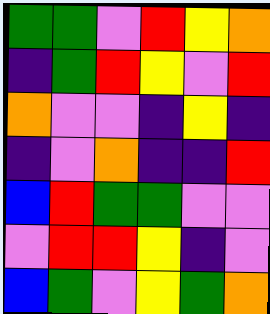[["green", "green", "violet", "red", "yellow", "orange"], ["indigo", "green", "red", "yellow", "violet", "red"], ["orange", "violet", "violet", "indigo", "yellow", "indigo"], ["indigo", "violet", "orange", "indigo", "indigo", "red"], ["blue", "red", "green", "green", "violet", "violet"], ["violet", "red", "red", "yellow", "indigo", "violet"], ["blue", "green", "violet", "yellow", "green", "orange"]]